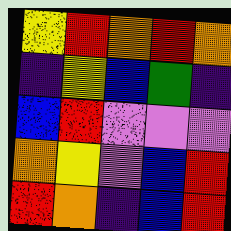[["yellow", "red", "orange", "red", "orange"], ["indigo", "yellow", "blue", "green", "indigo"], ["blue", "red", "violet", "violet", "violet"], ["orange", "yellow", "violet", "blue", "red"], ["red", "orange", "indigo", "blue", "red"]]